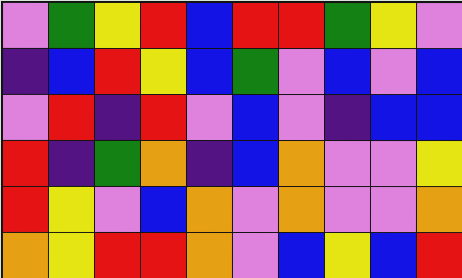[["violet", "green", "yellow", "red", "blue", "red", "red", "green", "yellow", "violet"], ["indigo", "blue", "red", "yellow", "blue", "green", "violet", "blue", "violet", "blue"], ["violet", "red", "indigo", "red", "violet", "blue", "violet", "indigo", "blue", "blue"], ["red", "indigo", "green", "orange", "indigo", "blue", "orange", "violet", "violet", "yellow"], ["red", "yellow", "violet", "blue", "orange", "violet", "orange", "violet", "violet", "orange"], ["orange", "yellow", "red", "red", "orange", "violet", "blue", "yellow", "blue", "red"]]